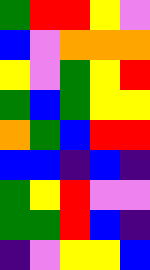[["green", "red", "red", "yellow", "violet"], ["blue", "violet", "orange", "orange", "orange"], ["yellow", "violet", "green", "yellow", "red"], ["green", "blue", "green", "yellow", "yellow"], ["orange", "green", "blue", "red", "red"], ["blue", "blue", "indigo", "blue", "indigo"], ["green", "yellow", "red", "violet", "violet"], ["green", "green", "red", "blue", "indigo"], ["indigo", "violet", "yellow", "yellow", "blue"]]